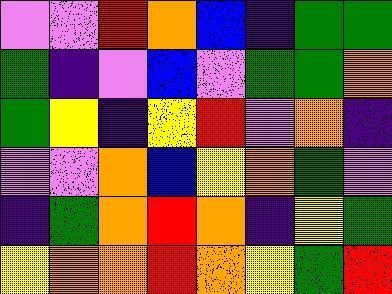[["violet", "violet", "red", "orange", "blue", "indigo", "green", "green"], ["green", "indigo", "violet", "blue", "violet", "green", "green", "orange"], ["green", "yellow", "indigo", "yellow", "red", "violet", "orange", "indigo"], ["violet", "violet", "orange", "blue", "yellow", "orange", "green", "violet"], ["indigo", "green", "orange", "red", "orange", "indigo", "yellow", "green"], ["yellow", "orange", "orange", "red", "orange", "yellow", "green", "red"]]